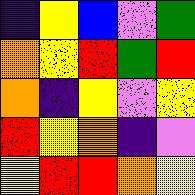[["indigo", "yellow", "blue", "violet", "green"], ["orange", "yellow", "red", "green", "red"], ["orange", "indigo", "yellow", "violet", "yellow"], ["red", "yellow", "orange", "indigo", "violet"], ["yellow", "red", "red", "orange", "yellow"]]